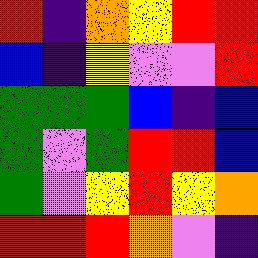[["red", "indigo", "orange", "yellow", "red", "red"], ["blue", "indigo", "yellow", "violet", "violet", "red"], ["green", "green", "green", "blue", "indigo", "blue"], ["green", "violet", "green", "red", "red", "blue"], ["green", "violet", "yellow", "red", "yellow", "orange"], ["red", "red", "red", "orange", "violet", "indigo"]]